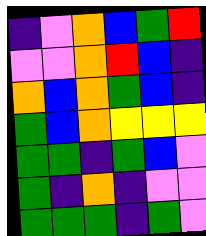[["indigo", "violet", "orange", "blue", "green", "red"], ["violet", "violet", "orange", "red", "blue", "indigo"], ["orange", "blue", "orange", "green", "blue", "indigo"], ["green", "blue", "orange", "yellow", "yellow", "yellow"], ["green", "green", "indigo", "green", "blue", "violet"], ["green", "indigo", "orange", "indigo", "violet", "violet"], ["green", "green", "green", "indigo", "green", "violet"]]